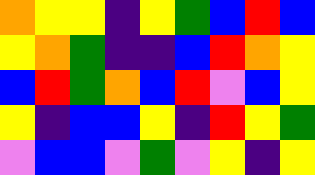[["orange", "yellow", "yellow", "indigo", "yellow", "green", "blue", "red", "blue"], ["yellow", "orange", "green", "indigo", "indigo", "blue", "red", "orange", "yellow"], ["blue", "red", "green", "orange", "blue", "red", "violet", "blue", "yellow"], ["yellow", "indigo", "blue", "blue", "yellow", "indigo", "red", "yellow", "green"], ["violet", "blue", "blue", "violet", "green", "violet", "yellow", "indigo", "yellow"]]